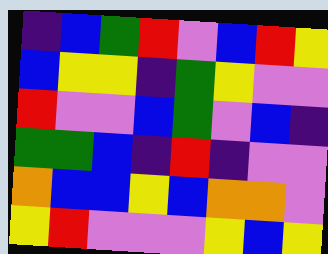[["indigo", "blue", "green", "red", "violet", "blue", "red", "yellow"], ["blue", "yellow", "yellow", "indigo", "green", "yellow", "violet", "violet"], ["red", "violet", "violet", "blue", "green", "violet", "blue", "indigo"], ["green", "green", "blue", "indigo", "red", "indigo", "violet", "violet"], ["orange", "blue", "blue", "yellow", "blue", "orange", "orange", "violet"], ["yellow", "red", "violet", "violet", "violet", "yellow", "blue", "yellow"]]